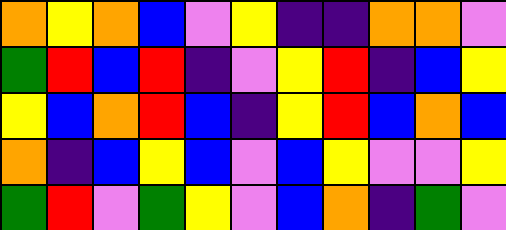[["orange", "yellow", "orange", "blue", "violet", "yellow", "indigo", "indigo", "orange", "orange", "violet"], ["green", "red", "blue", "red", "indigo", "violet", "yellow", "red", "indigo", "blue", "yellow"], ["yellow", "blue", "orange", "red", "blue", "indigo", "yellow", "red", "blue", "orange", "blue"], ["orange", "indigo", "blue", "yellow", "blue", "violet", "blue", "yellow", "violet", "violet", "yellow"], ["green", "red", "violet", "green", "yellow", "violet", "blue", "orange", "indigo", "green", "violet"]]